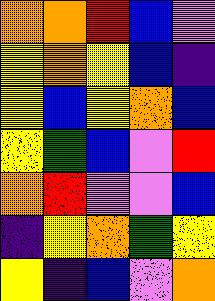[["orange", "orange", "red", "blue", "violet"], ["yellow", "orange", "yellow", "blue", "indigo"], ["yellow", "blue", "yellow", "orange", "blue"], ["yellow", "green", "blue", "violet", "red"], ["orange", "red", "violet", "violet", "blue"], ["indigo", "yellow", "orange", "green", "yellow"], ["yellow", "indigo", "blue", "violet", "orange"]]